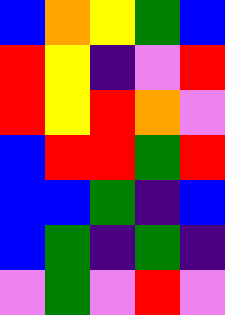[["blue", "orange", "yellow", "green", "blue"], ["red", "yellow", "indigo", "violet", "red"], ["red", "yellow", "red", "orange", "violet"], ["blue", "red", "red", "green", "red"], ["blue", "blue", "green", "indigo", "blue"], ["blue", "green", "indigo", "green", "indigo"], ["violet", "green", "violet", "red", "violet"]]